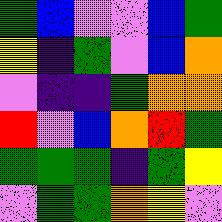[["green", "blue", "violet", "violet", "blue", "green"], ["yellow", "indigo", "green", "violet", "blue", "orange"], ["violet", "indigo", "indigo", "green", "orange", "orange"], ["red", "violet", "blue", "orange", "red", "green"], ["green", "green", "green", "indigo", "green", "yellow"], ["violet", "green", "green", "orange", "yellow", "violet"]]